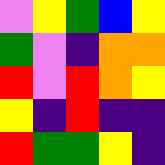[["violet", "yellow", "green", "blue", "yellow"], ["green", "violet", "indigo", "orange", "orange"], ["red", "violet", "red", "orange", "yellow"], ["yellow", "indigo", "red", "indigo", "indigo"], ["red", "green", "green", "yellow", "indigo"]]